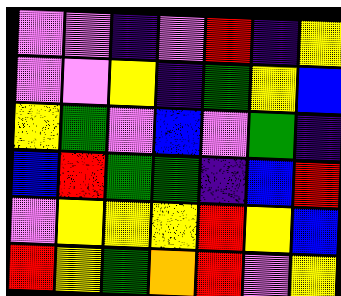[["violet", "violet", "indigo", "violet", "red", "indigo", "yellow"], ["violet", "violet", "yellow", "indigo", "green", "yellow", "blue"], ["yellow", "green", "violet", "blue", "violet", "green", "indigo"], ["blue", "red", "green", "green", "indigo", "blue", "red"], ["violet", "yellow", "yellow", "yellow", "red", "yellow", "blue"], ["red", "yellow", "green", "orange", "red", "violet", "yellow"]]